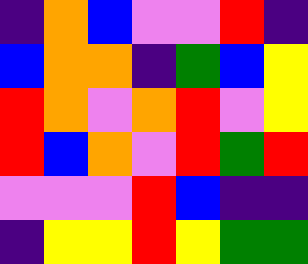[["indigo", "orange", "blue", "violet", "violet", "red", "indigo"], ["blue", "orange", "orange", "indigo", "green", "blue", "yellow"], ["red", "orange", "violet", "orange", "red", "violet", "yellow"], ["red", "blue", "orange", "violet", "red", "green", "red"], ["violet", "violet", "violet", "red", "blue", "indigo", "indigo"], ["indigo", "yellow", "yellow", "red", "yellow", "green", "green"]]